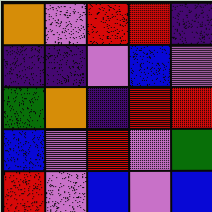[["orange", "violet", "red", "red", "indigo"], ["indigo", "indigo", "violet", "blue", "violet"], ["green", "orange", "indigo", "red", "red"], ["blue", "violet", "red", "violet", "green"], ["red", "violet", "blue", "violet", "blue"]]